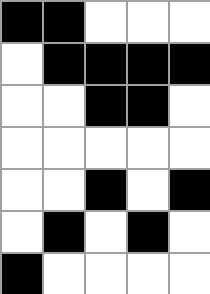[["black", "black", "white", "white", "white"], ["white", "black", "black", "black", "black"], ["white", "white", "black", "black", "white"], ["white", "white", "white", "white", "white"], ["white", "white", "black", "white", "black"], ["white", "black", "white", "black", "white"], ["black", "white", "white", "white", "white"]]